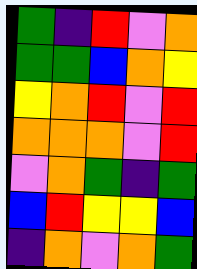[["green", "indigo", "red", "violet", "orange"], ["green", "green", "blue", "orange", "yellow"], ["yellow", "orange", "red", "violet", "red"], ["orange", "orange", "orange", "violet", "red"], ["violet", "orange", "green", "indigo", "green"], ["blue", "red", "yellow", "yellow", "blue"], ["indigo", "orange", "violet", "orange", "green"]]